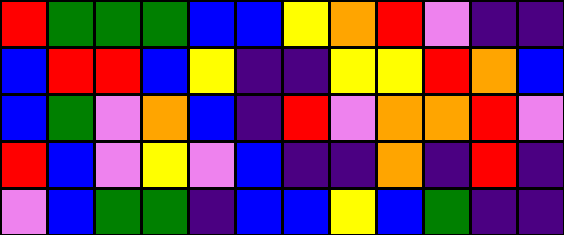[["red", "green", "green", "green", "blue", "blue", "yellow", "orange", "red", "violet", "indigo", "indigo"], ["blue", "red", "red", "blue", "yellow", "indigo", "indigo", "yellow", "yellow", "red", "orange", "blue"], ["blue", "green", "violet", "orange", "blue", "indigo", "red", "violet", "orange", "orange", "red", "violet"], ["red", "blue", "violet", "yellow", "violet", "blue", "indigo", "indigo", "orange", "indigo", "red", "indigo"], ["violet", "blue", "green", "green", "indigo", "blue", "blue", "yellow", "blue", "green", "indigo", "indigo"]]